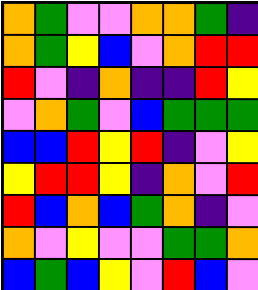[["orange", "green", "violet", "violet", "orange", "orange", "green", "indigo"], ["orange", "green", "yellow", "blue", "violet", "orange", "red", "red"], ["red", "violet", "indigo", "orange", "indigo", "indigo", "red", "yellow"], ["violet", "orange", "green", "violet", "blue", "green", "green", "green"], ["blue", "blue", "red", "yellow", "red", "indigo", "violet", "yellow"], ["yellow", "red", "red", "yellow", "indigo", "orange", "violet", "red"], ["red", "blue", "orange", "blue", "green", "orange", "indigo", "violet"], ["orange", "violet", "yellow", "violet", "violet", "green", "green", "orange"], ["blue", "green", "blue", "yellow", "violet", "red", "blue", "violet"]]